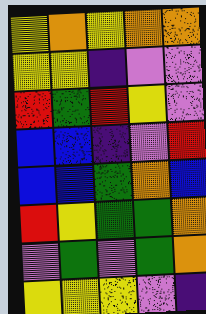[["yellow", "orange", "yellow", "orange", "orange"], ["yellow", "yellow", "indigo", "violet", "violet"], ["red", "green", "red", "yellow", "violet"], ["blue", "blue", "indigo", "violet", "red"], ["blue", "blue", "green", "orange", "blue"], ["red", "yellow", "green", "green", "orange"], ["violet", "green", "violet", "green", "orange"], ["yellow", "yellow", "yellow", "violet", "indigo"]]